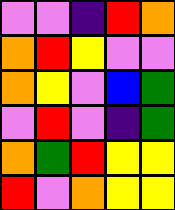[["violet", "violet", "indigo", "red", "orange"], ["orange", "red", "yellow", "violet", "violet"], ["orange", "yellow", "violet", "blue", "green"], ["violet", "red", "violet", "indigo", "green"], ["orange", "green", "red", "yellow", "yellow"], ["red", "violet", "orange", "yellow", "yellow"]]